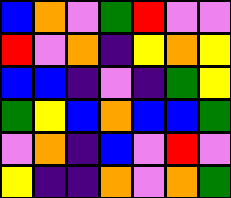[["blue", "orange", "violet", "green", "red", "violet", "violet"], ["red", "violet", "orange", "indigo", "yellow", "orange", "yellow"], ["blue", "blue", "indigo", "violet", "indigo", "green", "yellow"], ["green", "yellow", "blue", "orange", "blue", "blue", "green"], ["violet", "orange", "indigo", "blue", "violet", "red", "violet"], ["yellow", "indigo", "indigo", "orange", "violet", "orange", "green"]]